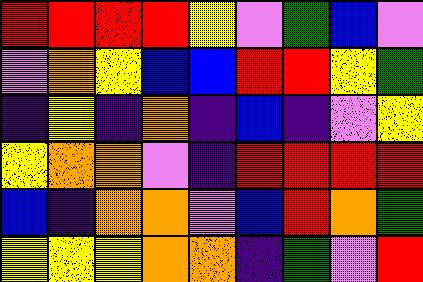[["red", "red", "red", "red", "yellow", "violet", "green", "blue", "violet"], ["violet", "orange", "yellow", "blue", "blue", "red", "red", "yellow", "green"], ["indigo", "yellow", "indigo", "orange", "indigo", "blue", "indigo", "violet", "yellow"], ["yellow", "orange", "orange", "violet", "indigo", "red", "red", "red", "red"], ["blue", "indigo", "orange", "orange", "violet", "blue", "red", "orange", "green"], ["yellow", "yellow", "yellow", "orange", "orange", "indigo", "green", "violet", "red"]]